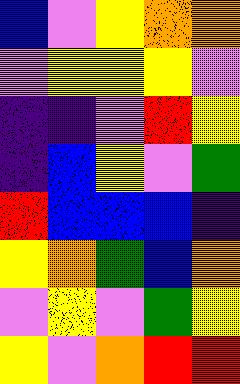[["blue", "violet", "yellow", "orange", "orange"], ["violet", "yellow", "yellow", "yellow", "violet"], ["indigo", "indigo", "violet", "red", "yellow"], ["indigo", "blue", "yellow", "violet", "green"], ["red", "blue", "blue", "blue", "indigo"], ["yellow", "orange", "green", "blue", "orange"], ["violet", "yellow", "violet", "green", "yellow"], ["yellow", "violet", "orange", "red", "red"]]